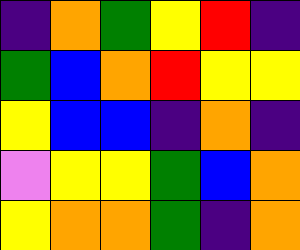[["indigo", "orange", "green", "yellow", "red", "indigo"], ["green", "blue", "orange", "red", "yellow", "yellow"], ["yellow", "blue", "blue", "indigo", "orange", "indigo"], ["violet", "yellow", "yellow", "green", "blue", "orange"], ["yellow", "orange", "orange", "green", "indigo", "orange"]]